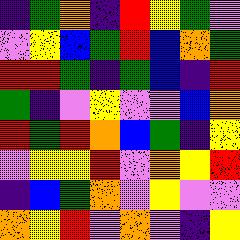[["indigo", "green", "orange", "indigo", "red", "yellow", "green", "violet"], ["violet", "yellow", "blue", "green", "red", "blue", "orange", "green"], ["red", "red", "green", "indigo", "green", "blue", "indigo", "red"], ["green", "indigo", "violet", "yellow", "violet", "violet", "blue", "orange"], ["red", "green", "red", "orange", "blue", "green", "indigo", "yellow"], ["violet", "yellow", "yellow", "red", "violet", "orange", "yellow", "red"], ["indigo", "blue", "green", "orange", "violet", "yellow", "violet", "violet"], ["orange", "yellow", "red", "violet", "orange", "violet", "indigo", "yellow"]]